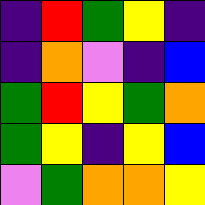[["indigo", "red", "green", "yellow", "indigo"], ["indigo", "orange", "violet", "indigo", "blue"], ["green", "red", "yellow", "green", "orange"], ["green", "yellow", "indigo", "yellow", "blue"], ["violet", "green", "orange", "orange", "yellow"]]